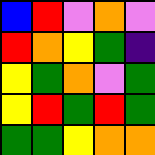[["blue", "red", "violet", "orange", "violet"], ["red", "orange", "yellow", "green", "indigo"], ["yellow", "green", "orange", "violet", "green"], ["yellow", "red", "green", "red", "green"], ["green", "green", "yellow", "orange", "orange"]]